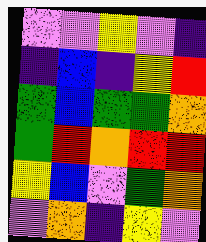[["violet", "violet", "yellow", "violet", "indigo"], ["indigo", "blue", "indigo", "yellow", "red"], ["green", "blue", "green", "green", "orange"], ["green", "red", "orange", "red", "red"], ["yellow", "blue", "violet", "green", "orange"], ["violet", "orange", "indigo", "yellow", "violet"]]